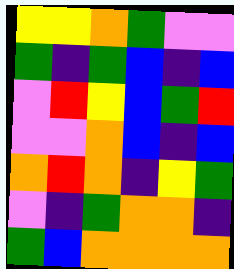[["yellow", "yellow", "orange", "green", "violet", "violet"], ["green", "indigo", "green", "blue", "indigo", "blue"], ["violet", "red", "yellow", "blue", "green", "red"], ["violet", "violet", "orange", "blue", "indigo", "blue"], ["orange", "red", "orange", "indigo", "yellow", "green"], ["violet", "indigo", "green", "orange", "orange", "indigo"], ["green", "blue", "orange", "orange", "orange", "orange"]]